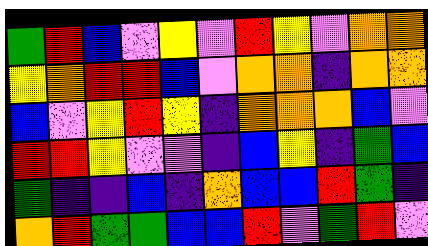[["green", "red", "blue", "violet", "yellow", "violet", "red", "yellow", "violet", "orange", "orange"], ["yellow", "orange", "red", "red", "blue", "violet", "orange", "orange", "indigo", "orange", "orange"], ["blue", "violet", "yellow", "red", "yellow", "indigo", "orange", "orange", "orange", "blue", "violet"], ["red", "red", "yellow", "violet", "violet", "indigo", "blue", "yellow", "indigo", "green", "blue"], ["green", "indigo", "indigo", "blue", "indigo", "orange", "blue", "blue", "red", "green", "indigo"], ["orange", "red", "green", "green", "blue", "blue", "red", "violet", "green", "red", "violet"]]